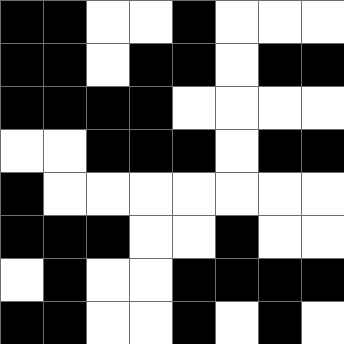[["black", "black", "white", "white", "black", "white", "white", "white"], ["black", "black", "white", "black", "black", "white", "black", "black"], ["black", "black", "black", "black", "white", "white", "white", "white"], ["white", "white", "black", "black", "black", "white", "black", "black"], ["black", "white", "white", "white", "white", "white", "white", "white"], ["black", "black", "black", "white", "white", "black", "white", "white"], ["white", "black", "white", "white", "black", "black", "black", "black"], ["black", "black", "white", "white", "black", "white", "black", "white"]]